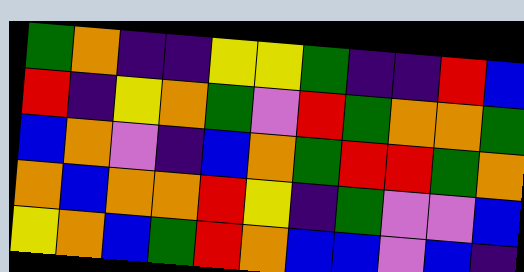[["green", "orange", "indigo", "indigo", "yellow", "yellow", "green", "indigo", "indigo", "red", "blue"], ["red", "indigo", "yellow", "orange", "green", "violet", "red", "green", "orange", "orange", "green"], ["blue", "orange", "violet", "indigo", "blue", "orange", "green", "red", "red", "green", "orange"], ["orange", "blue", "orange", "orange", "red", "yellow", "indigo", "green", "violet", "violet", "blue"], ["yellow", "orange", "blue", "green", "red", "orange", "blue", "blue", "violet", "blue", "indigo"]]